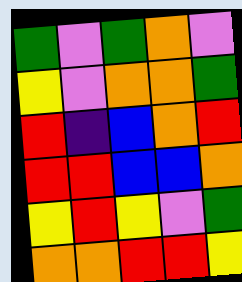[["green", "violet", "green", "orange", "violet"], ["yellow", "violet", "orange", "orange", "green"], ["red", "indigo", "blue", "orange", "red"], ["red", "red", "blue", "blue", "orange"], ["yellow", "red", "yellow", "violet", "green"], ["orange", "orange", "red", "red", "yellow"]]